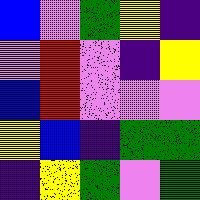[["blue", "violet", "green", "yellow", "indigo"], ["violet", "red", "violet", "indigo", "yellow"], ["blue", "red", "violet", "violet", "violet"], ["yellow", "blue", "indigo", "green", "green"], ["indigo", "yellow", "green", "violet", "green"]]